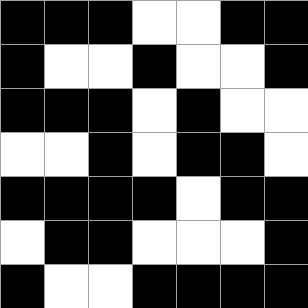[["black", "black", "black", "white", "white", "black", "black"], ["black", "white", "white", "black", "white", "white", "black"], ["black", "black", "black", "white", "black", "white", "white"], ["white", "white", "black", "white", "black", "black", "white"], ["black", "black", "black", "black", "white", "black", "black"], ["white", "black", "black", "white", "white", "white", "black"], ["black", "white", "white", "black", "black", "black", "black"]]